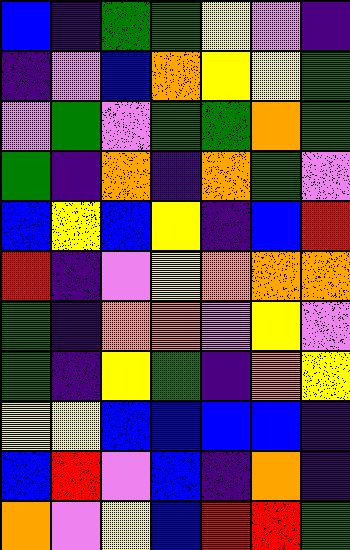[["blue", "indigo", "green", "green", "yellow", "violet", "indigo"], ["indigo", "violet", "blue", "orange", "yellow", "yellow", "green"], ["violet", "green", "violet", "green", "green", "orange", "green"], ["green", "indigo", "orange", "indigo", "orange", "green", "violet"], ["blue", "yellow", "blue", "yellow", "indigo", "blue", "red"], ["red", "indigo", "violet", "yellow", "orange", "orange", "orange"], ["green", "indigo", "orange", "orange", "violet", "yellow", "violet"], ["green", "indigo", "yellow", "green", "indigo", "orange", "yellow"], ["yellow", "yellow", "blue", "blue", "blue", "blue", "indigo"], ["blue", "red", "violet", "blue", "indigo", "orange", "indigo"], ["orange", "violet", "yellow", "blue", "red", "red", "green"]]